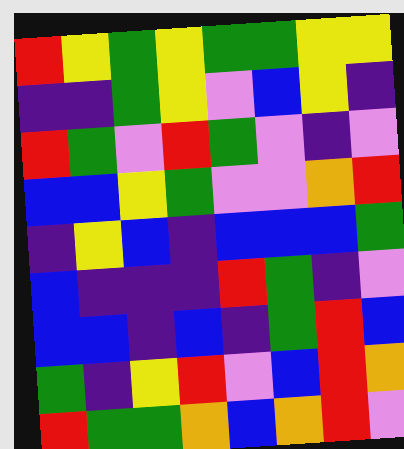[["red", "yellow", "green", "yellow", "green", "green", "yellow", "yellow"], ["indigo", "indigo", "green", "yellow", "violet", "blue", "yellow", "indigo"], ["red", "green", "violet", "red", "green", "violet", "indigo", "violet"], ["blue", "blue", "yellow", "green", "violet", "violet", "orange", "red"], ["indigo", "yellow", "blue", "indigo", "blue", "blue", "blue", "green"], ["blue", "indigo", "indigo", "indigo", "red", "green", "indigo", "violet"], ["blue", "blue", "indigo", "blue", "indigo", "green", "red", "blue"], ["green", "indigo", "yellow", "red", "violet", "blue", "red", "orange"], ["red", "green", "green", "orange", "blue", "orange", "red", "violet"]]